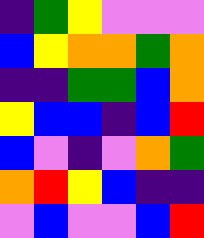[["indigo", "green", "yellow", "violet", "violet", "violet"], ["blue", "yellow", "orange", "orange", "green", "orange"], ["indigo", "indigo", "green", "green", "blue", "orange"], ["yellow", "blue", "blue", "indigo", "blue", "red"], ["blue", "violet", "indigo", "violet", "orange", "green"], ["orange", "red", "yellow", "blue", "indigo", "indigo"], ["violet", "blue", "violet", "violet", "blue", "red"]]